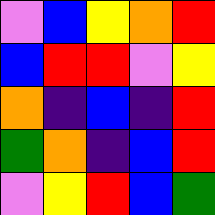[["violet", "blue", "yellow", "orange", "red"], ["blue", "red", "red", "violet", "yellow"], ["orange", "indigo", "blue", "indigo", "red"], ["green", "orange", "indigo", "blue", "red"], ["violet", "yellow", "red", "blue", "green"]]